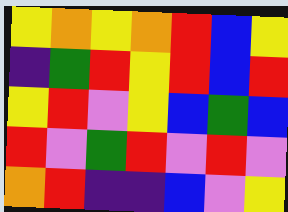[["yellow", "orange", "yellow", "orange", "red", "blue", "yellow"], ["indigo", "green", "red", "yellow", "red", "blue", "red"], ["yellow", "red", "violet", "yellow", "blue", "green", "blue"], ["red", "violet", "green", "red", "violet", "red", "violet"], ["orange", "red", "indigo", "indigo", "blue", "violet", "yellow"]]